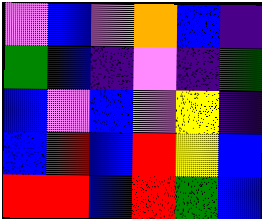[["violet", "blue", "violet", "orange", "blue", "indigo"], ["green", "blue", "indigo", "violet", "indigo", "green"], ["blue", "violet", "blue", "violet", "yellow", "indigo"], ["blue", "red", "blue", "red", "yellow", "blue"], ["red", "red", "blue", "red", "green", "blue"]]